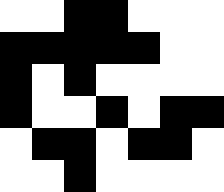[["white", "white", "black", "black", "white", "white", "white"], ["black", "black", "black", "black", "black", "white", "white"], ["black", "white", "black", "white", "white", "white", "white"], ["black", "white", "white", "black", "white", "black", "black"], ["white", "black", "black", "white", "black", "black", "white"], ["white", "white", "black", "white", "white", "white", "white"]]